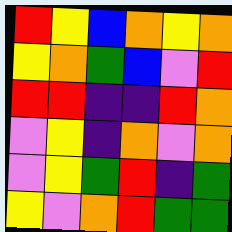[["red", "yellow", "blue", "orange", "yellow", "orange"], ["yellow", "orange", "green", "blue", "violet", "red"], ["red", "red", "indigo", "indigo", "red", "orange"], ["violet", "yellow", "indigo", "orange", "violet", "orange"], ["violet", "yellow", "green", "red", "indigo", "green"], ["yellow", "violet", "orange", "red", "green", "green"]]